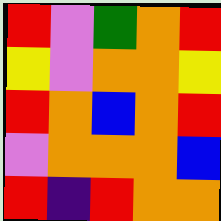[["red", "violet", "green", "orange", "red"], ["yellow", "violet", "orange", "orange", "yellow"], ["red", "orange", "blue", "orange", "red"], ["violet", "orange", "orange", "orange", "blue"], ["red", "indigo", "red", "orange", "orange"]]